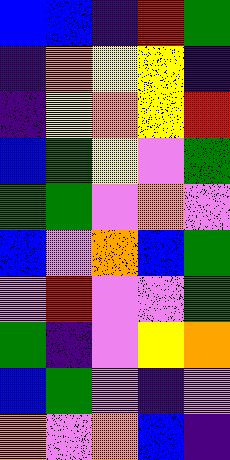[["blue", "blue", "indigo", "red", "green"], ["indigo", "orange", "yellow", "yellow", "indigo"], ["indigo", "yellow", "orange", "yellow", "red"], ["blue", "green", "yellow", "violet", "green"], ["green", "green", "violet", "orange", "violet"], ["blue", "violet", "orange", "blue", "green"], ["violet", "red", "violet", "violet", "green"], ["green", "indigo", "violet", "yellow", "orange"], ["blue", "green", "violet", "indigo", "violet"], ["orange", "violet", "orange", "blue", "indigo"]]